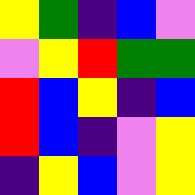[["yellow", "green", "indigo", "blue", "violet"], ["violet", "yellow", "red", "green", "green"], ["red", "blue", "yellow", "indigo", "blue"], ["red", "blue", "indigo", "violet", "yellow"], ["indigo", "yellow", "blue", "violet", "yellow"]]